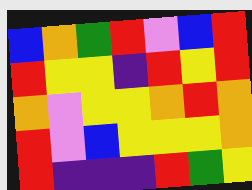[["blue", "orange", "green", "red", "violet", "blue", "red"], ["red", "yellow", "yellow", "indigo", "red", "yellow", "red"], ["orange", "violet", "yellow", "yellow", "orange", "red", "orange"], ["red", "violet", "blue", "yellow", "yellow", "yellow", "orange"], ["red", "indigo", "indigo", "indigo", "red", "green", "yellow"]]